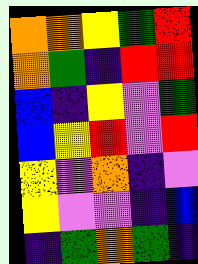[["orange", "orange", "yellow", "green", "red"], ["orange", "green", "indigo", "red", "red"], ["blue", "indigo", "yellow", "violet", "green"], ["blue", "yellow", "red", "violet", "red"], ["yellow", "violet", "orange", "indigo", "violet"], ["yellow", "violet", "violet", "indigo", "blue"], ["indigo", "green", "orange", "green", "indigo"]]